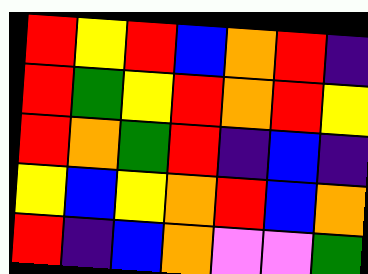[["red", "yellow", "red", "blue", "orange", "red", "indigo"], ["red", "green", "yellow", "red", "orange", "red", "yellow"], ["red", "orange", "green", "red", "indigo", "blue", "indigo"], ["yellow", "blue", "yellow", "orange", "red", "blue", "orange"], ["red", "indigo", "blue", "orange", "violet", "violet", "green"]]